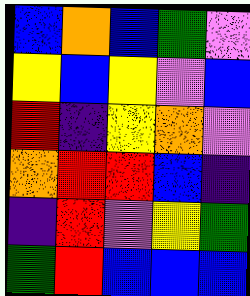[["blue", "orange", "blue", "green", "violet"], ["yellow", "blue", "yellow", "violet", "blue"], ["red", "indigo", "yellow", "orange", "violet"], ["orange", "red", "red", "blue", "indigo"], ["indigo", "red", "violet", "yellow", "green"], ["green", "red", "blue", "blue", "blue"]]